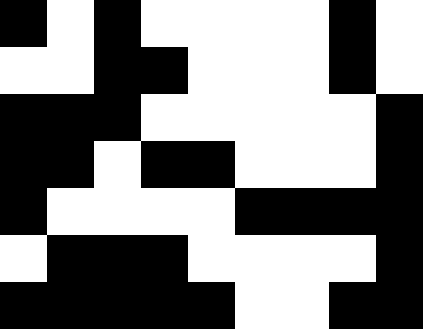[["black", "white", "black", "white", "white", "white", "white", "black", "white"], ["white", "white", "black", "black", "white", "white", "white", "black", "white"], ["black", "black", "black", "white", "white", "white", "white", "white", "black"], ["black", "black", "white", "black", "black", "white", "white", "white", "black"], ["black", "white", "white", "white", "white", "black", "black", "black", "black"], ["white", "black", "black", "black", "white", "white", "white", "white", "black"], ["black", "black", "black", "black", "black", "white", "white", "black", "black"]]